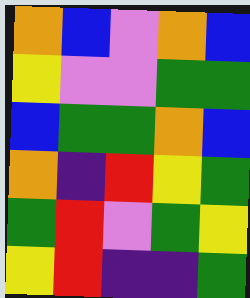[["orange", "blue", "violet", "orange", "blue"], ["yellow", "violet", "violet", "green", "green"], ["blue", "green", "green", "orange", "blue"], ["orange", "indigo", "red", "yellow", "green"], ["green", "red", "violet", "green", "yellow"], ["yellow", "red", "indigo", "indigo", "green"]]